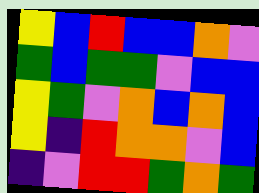[["yellow", "blue", "red", "blue", "blue", "orange", "violet"], ["green", "blue", "green", "green", "violet", "blue", "blue"], ["yellow", "green", "violet", "orange", "blue", "orange", "blue"], ["yellow", "indigo", "red", "orange", "orange", "violet", "blue"], ["indigo", "violet", "red", "red", "green", "orange", "green"]]